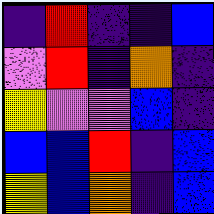[["indigo", "red", "indigo", "indigo", "blue"], ["violet", "red", "indigo", "orange", "indigo"], ["yellow", "violet", "violet", "blue", "indigo"], ["blue", "blue", "red", "indigo", "blue"], ["yellow", "blue", "orange", "indigo", "blue"]]